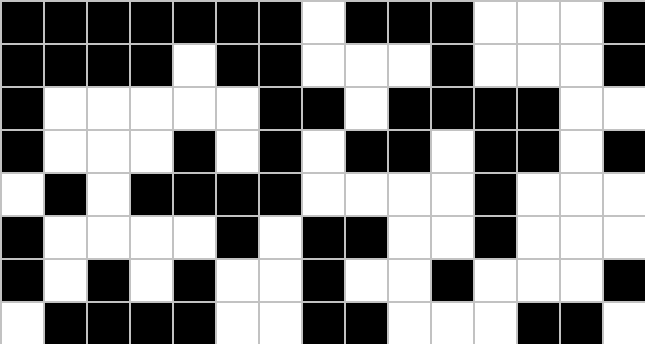[["black", "black", "black", "black", "black", "black", "black", "white", "black", "black", "black", "white", "white", "white", "black"], ["black", "black", "black", "black", "white", "black", "black", "white", "white", "white", "black", "white", "white", "white", "black"], ["black", "white", "white", "white", "white", "white", "black", "black", "white", "black", "black", "black", "black", "white", "white"], ["black", "white", "white", "white", "black", "white", "black", "white", "black", "black", "white", "black", "black", "white", "black"], ["white", "black", "white", "black", "black", "black", "black", "white", "white", "white", "white", "black", "white", "white", "white"], ["black", "white", "white", "white", "white", "black", "white", "black", "black", "white", "white", "black", "white", "white", "white"], ["black", "white", "black", "white", "black", "white", "white", "black", "white", "white", "black", "white", "white", "white", "black"], ["white", "black", "black", "black", "black", "white", "white", "black", "black", "white", "white", "white", "black", "black", "white"]]